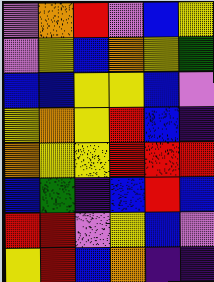[["violet", "orange", "red", "violet", "blue", "yellow"], ["violet", "yellow", "blue", "orange", "yellow", "green"], ["blue", "blue", "yellow", "yellow", "blue", "violet"], ["yellow", "orange", "yellow", "red", "blue", "indigo"], ["orange", "yellow", "yellow", "red", "red", "red"], ["blue", "green", "indigo", "blue", "red", "blue"], ["red", "red", "violet", "yellow", "blue", "violet"], ["yellow", "red", "blue", "orange", "indigo", "indigo"]]